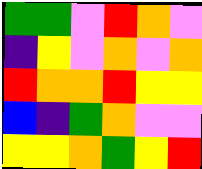[["green", "green", "violet", "red", "orange", "violet"], ["indigo", "yellow", "violet", "orange", "violet", "orange"], ["red", "orange", "orange", "red", "yellow", "yellow"], ["blue", "indigo", "green", "orange", "violet", "violet"], ["yellow", "yellow", "orange", "green", "yellow", "red"]]